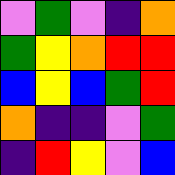[["violet", "green", "violet", "indigo", "orange"], ["green", "yellow", "orange", "red", "red"], ["blue", "yellow", "blue", "green", "red"], ["orange", "indigo", "indigo", "violet", "green"], ["indigo", "red", "yellow", "violet", "blue"]]